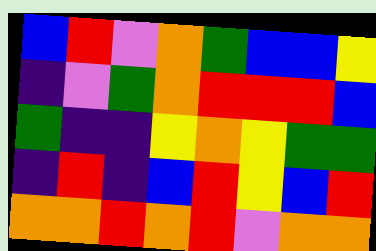[["blue", "red", "violet", "orange", "green", "blue", "blue", "yellow"], ["indigo", "violet", "green", "orange", "red", "red", "red", "blue"], ["green", "indigo", "indigo", "yellow", "orange", "yellow", "green", "green"], ["indigo", "red", "indigo", "blue", "red", "yellow", "blue", "red"], ["orange", "orange", "red", "orange", "red", "violet", "orange", "orange"]]